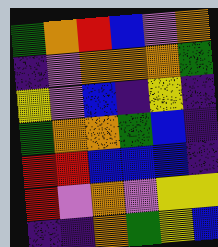[["green", "orange", "red", "blue", "violet", "orange"], ["indigo", "violet", "orange", "orange", "orange", "green"], ["yellow", "violet", "blue", "indigo", "yellow", "indigo"], ["green", "orange", "orange", "green", "blue", "indigo"], ["red", "red", "blue", "blue", "blue", "indigo"], ["red", "violet", "orange", "violet", "yellow", "yellow"], ["indigo", "indigo", "orange", "green", "yellow", "blue"]]